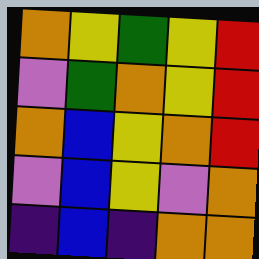[["orange", "yellow", "green", "yellow", "red"], ["violet", "green", "orange", "yellow", "red"], ["orange", "blue", "yellow", "orange", "red"], ["violet", "blue", "yellow", "violet", "orange"], ["indigo", "blue", "indigo", "orange", "orange"]]